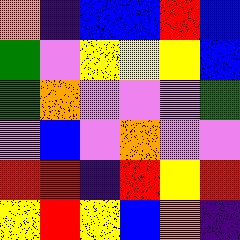[["orange", "indigo", "blue", "blue", "red", "blue"], ["green", "violet", "yellow", "yellow", "yellow", "blue"], ["green", "orange", "violet", "violet", "violet", "green"], ["violet", "blue", "violet", "orange", "violet", "violet"], ["red", "red", "indigo", "red", "yellow", "red"], ["yellow", "red", "yellow", "blue", "orange", "indigo"]]